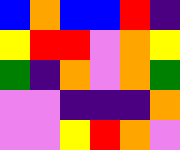[["blue", "orange", "blue", "blue", "red", "indigo"], ["yellow", "red", "red", "violet", "orange", "yellow"], ["green", "indigo", "orange", "violet", "orange", "green"], ["violet", "violet", "indigo", "indigo", "indigo", "orange"], ["violet", "violet", "yellow", "red", "orange", "violet"]]